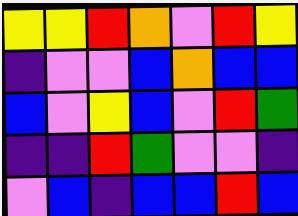[["yellow", "yellow", "red", "orange", "violet", "red", "yellow"], ["indigo", "violet", "violet", "blue", "orange", "blue", "blue"], ["blue", "violet", "yellow", "blue", "violet", "red", "green"], ["indigo", "indigo", "red", "green", "violet", "violet", "indigo"], ["violet", "blue", "indigo", "blue", "blue", "red", "blue"]]